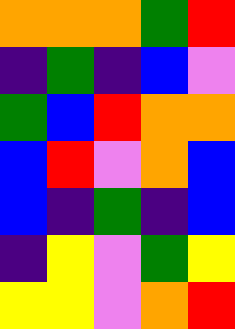[["orange", "orange", "orange", "green", "red"], ["indigo", "green", "indigo", "blue", "violet"], ["green", "blue", "red", "orange", "orange"], ["blue", "red", "violet", "orange", "blue"], ["blue", "indigo", "green", "indigo", "blue"], ["indigo", "yellow", "violet", "green", "yellow"], ["yellow", "yellow", "violet", "orange", "red"]]